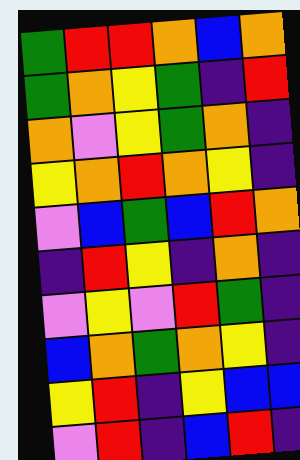[["green", "red", "red", "orange", "blue", "orange"], ["green", "orange", "yellow", "green", "indigo", "red"], ["orange", "violet", "yellow", "green", "orange", "indigo"], ["yellow", "orange", "red", "orange", "yellow", "indigo"], ["violet", "blue", "green", "blue", "red", "orange"], ["indigo", "red", "yellow", "indigo", "orange", "indigo"], ["violet", "yellow", "violet", "red", "green", "indigo"], ["blue", "orange", "green", "orange", "yellow", "indigo"], ["yellow", "red", "indigo", "yellow", "blue", "blue"], ["violet", "red", "indigo", "blue", "red", "indigo"]]